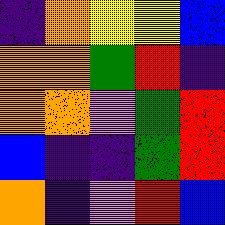[["indigo", "orange", "yellow", "yellow", "blue"], ["orange", "orange", "green", "red", "indigo"], ["orange", "orange", "violet", "green", "red"], ["blue", "indigo", "indigo", "green", "red"], ["orange", "indigo", "violet", "red", "blue"]]